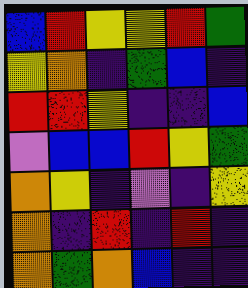[["blue", "red", "yellow", "yellow", "red", "green"], ["yellow", "orange", "indigo", "green", "blue", "indigo"], ["red", "red", "yellow", "indigo", "indigo", "blue"], ["violet", "blue", "blue", "red", "yellow", "green"], ["orange", "yellow", "indigo", "violet", "indigo", "yellow"], ["orange", "indigo", "red", "indigo", "red", "indigo"], ["orange", "green", "orange", "blue", "indigo", "indigo"]]